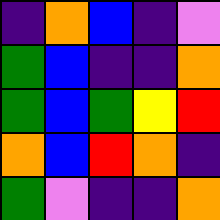[["indigo", "orange", "blue", "indigo", "violet"], ["green", "blue", "indigo", "indigo", "orange"], ["green", "blue", "green", "yellow", "red"], ["orange", "blue", "red", "orange", "indigo"], ["green", "violet", "indigo", "indigo", "orange"]]